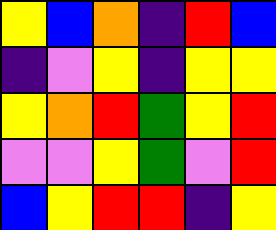[["yellow", "blue", "orange", "indigo", "red", "blue"], ["indigo", "violet", "yellow", "indigo", "yellow", "yellow"], ["yellow", "orange", "red", "green", "yellow", "red"], ["violet", "violet", "yellow", "green", "violet", "red"], ["blue", "yellow", "red", "red", "indigo", "yellow"]]